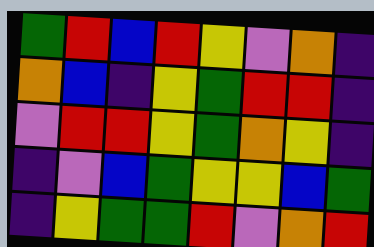[["green", "red", "blue", "red", "yellow", "violet", "orange", "indigo"], ["orange", "blue", "indigo", "yellow", "green", "red", "red", "indigo"], ["violet", "red", "red", "yellow", "green", "orange", "yellow", "indigo"], ["indigo", "violet", "blue", "green", "yellow", "yellow", "blue", "green"], ["indigo", "yellow", "green", "green", "red", "violet", "orange", "red"]]